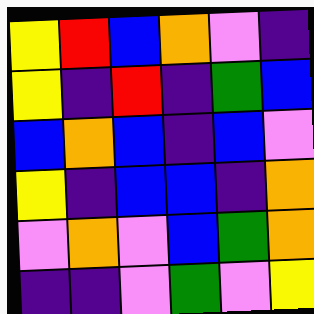[["yellow", "red", "blue", "orange", "violet", "indigo"], ["yellow", "indigo", "red", "indigo", "green", "blue"], ["blue", "orange", "blue", "indigo", "blue", "violet"], ["yellow", "indigo", "blue", "blue", "indigo", "orange"], ["violet", "orange", "violet", "blue", "green", "orange"], ["indigo", "indigo", "violet", "green", "violet", "yellow"]]